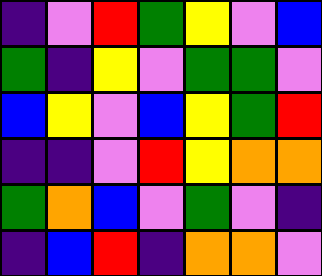[["indigo", "violet", "red", "green", "yellow", "violet", "blue"], ["green", "indigo", "yellow", "violet", "green", "green", "violet"], ["blue", "yellow", "violet", "blue", "yellow", "green", "red"], ["indigo", "indigo", "violet", "red", "yellow", "orange", "orange"], ["green", "orange", "blue", "violet", "green", "violet", "indigo"], ["indigo", "blue", "red", "indigo", "orange", "orange", "violet"]]